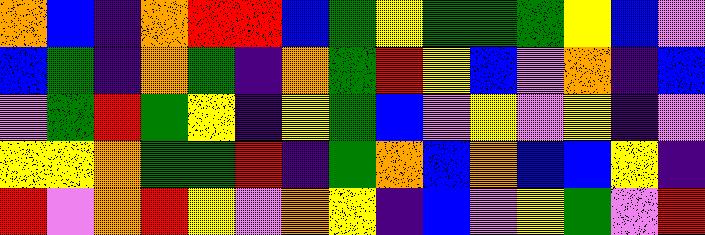[["orange", "blue", "indigo", "orange", "red", "red", "blue", "green", "yellow", "green", "green", "green", "yellow", "blue", "violet"], ["blue", "green", "indigo", "orange", "green", "indigo", "orange", "green", "red", "yellow", "blue", "violet", "orange", "indigo", "blue"], ["violet", "green", "red", "green", "yellow", "indigo", "yellow", "green", "blue", "violet", "yellow", "violet", "yellow", "indigo", "violet"], ["yellow", "yellow", "orange", "green", "green", "red", "indigo", "green", "orange", "blue", "orange", "blue", "blue", "yellow", "indigo"], ["red", "violet", "orange", "red", "yellow", "violet", "orange", "yellow", "indigo", "blue", "violet", "yellow", "green", "violet", "red"]]